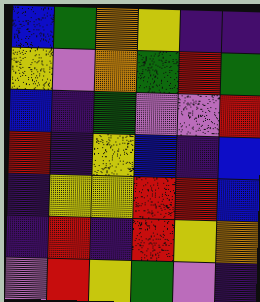[["blue", "green", "orange", "yellow", "indigo", "indigo"], ["yellow", "violet", "orange", "green", "red", "green"], ["blue", "indigo", "green", "violet", "violet", "red"], ["red", "indigo", "yellow", "blue", "indigo", "blue"], ["indigo", "yellow", "yellow", "red", "red", "blue"], ["indigo", "red", "indigo", "red", "yellow", "orange"], ["violet", "red", "yellow", "green", "violet", "indigo"]]